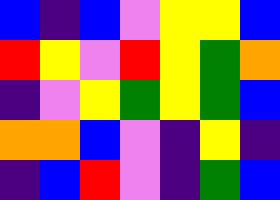[["blue", "indigo", "blue", "violet", "yellow", "yellow", "blue"], ["red", "yellow", "violet", "red", "yellow", "green", "orange"], ["indigo", "violet", "yellow", "green", "yellow", "green", "blue"], ["orange", "orange", "blue", "violet", "indigo", "yellow", "indigo"], ["indigo", "blue", "red", "violet", "indigo", "green", "blue"]]